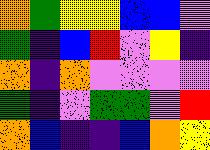[["orange", "green", "yellow", "yellow", "blue", "blue", "violet"], ["green", "indigo", "blue", "red", "violet", "yellow", "indigo"], ["orange", "indigo", "orange", "violet", "violet", "violet", "violet"], ["green", "indigo", "violet", "green", "green", "violet", "red"], ["orange", "blue", "indigo", "indigo", "blue", "orange", "yellow"]]